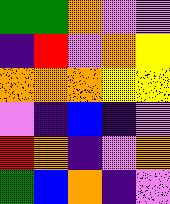[["green", "green", "orange", "violet", "violet"], ["indigo", "red", "violet", "orange", "yellow"], ["orange", "orange", "orange", "yellow", "yellow"], ["violet", "indigo", "blue", "indigo", "violet"], ["red", "orange", "indigo", "violet", "orange"], ["green", "blue", "orange", "indigo", "violet"]]